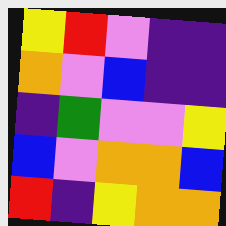[["yellow", "red", "violet", "indigo", "indigo"], ["orange", "violet", "blue", "indigo", "indigo"], ["indigo", "green", "violet", "violet", "yellow"], ["blue", "violet", "orange", "orange", "blue"], ["red", "indigo", "yellow", "orange", "orange"]]